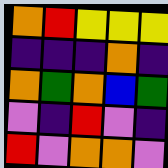[["orange", "red", "yellow", "yellow", "yellow"], ["indigo", "indigo", "indigo", "orange", "indigo"], ["orange", "green", "orange", "blue", "green"], ["violet", "indigo", "red", "violet", "indigo"], ["red", "violet", "orange", "orange", "violet"]]